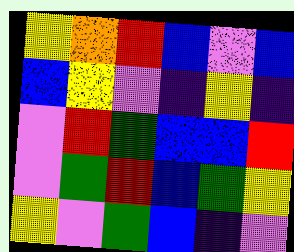[["yellow", "orange", "red", "blue", "violet", "blue"], ["blue", "yellow", "violet", "indigo", "yellow", "indigo"], ["violet", "red", "green", "blue", "blue", "red"], ["violet", "green", "red", "blue", "green", "yellow"], ["yellow", "violet", "green", "blue", "indigo", "violet"]]